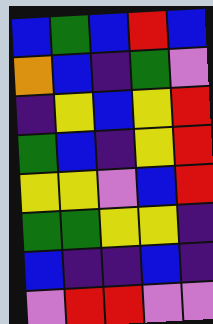[["blue", "green", "blue", "red", "blue"], ["orange", "blue", "indigo", "green", "violet"], ["indigo", "yellow", "blue", "yellow", "red"], ["green", "blue", "indigo", "yellow", "red"], ["yellow", "yellow", "violet", "blue", "red"], ["green", "green", "yellow", "yellow", "indigo"], ["blue", "indigo", "indigo", "blue", "indigo"], ["violet", "red", "red", "violet", "violet"]]